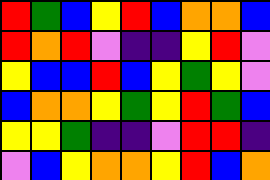[["red", "green", "blue", "yellow", "red", "blue", "orange", "orange", "blue"], ["red", "orange", "red", "violet", "indigo", "indigo", "yellow", "red", "violet"], ["yellow", "blue", "blue", "red", "blue", "yellow", "green", "yellow", "violet"], ["blue", "orange", "orange", "yellow", "green", "yellow", "red", "green", "blue"], ["yellow", "yellow", "green", "indigo", "indigo", "violet", "red", "red", "indigo"], ["violet", "blue", "yellow", "orange", "orange", "yellow", "red", "blue", "orange"]]